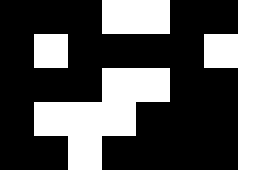[["black", "black", "black", "white", "white", "black", "black", "white"], ["black", "white", "black", "black", "black", "black", "white", "white"], ["black", "black", "black", "white", "white", "black", "black", "white"], ["black", "white", "white", "white", "black", "black", "black", "white"], ["black", "black", "white", "black", "black", "black", "black", "white"]]